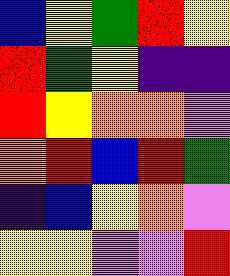[["blue", "yellow", "green", "red", "yellow"], ["red", "green", "yellow", "indigo", "indigo"], ["red", "yellow", "orange", "orange", "violet"], ["orange", "red", "blue", "red", "green"], ["indigo", "blue", "yellow", "orange", "violet"], ["yellow", "yellow", "violet", "violet", "red"]]